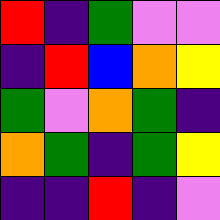[["red", "indigo", "green", "violet", "violet"], ["indigo", "red", "blue", "orange", "yellow"], ["green", "violet", "orange", "green", "indigo"], ["orange", "green", "indigo", "green", "yellow"], ["indigo", "indigo", "red", "indigo", "violet"]]